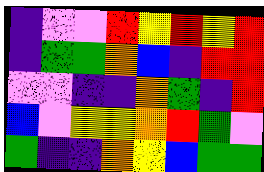[["indigo", "violet", "violet", "red", "yellow", "red", "yellow", "red"], ["indigo", "green", "green", "orange", "blue", "indigo", "red", "red"], ["violet", "violet", "indigo", "indigo", "orange", "green", "indigo", "red"], ["blue", "violet", "yellow", "yellow", "orange", "red", "green", "violet"], ["green", "indigo", "indigo", "orange", "yellow", "blue", "green", "green"]]